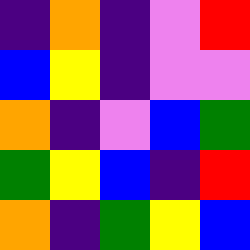[["indigo", "orange", "indigo", "violet", "red"], ["blue", "yellow", "indigo", "violet", "violet"], ["orange", "indigo", "violet", "blue", "green"], ["green", "yellow", "blue", "indigo", "red"], ["orange", "indigo", "green", "yellow", "blue"]]